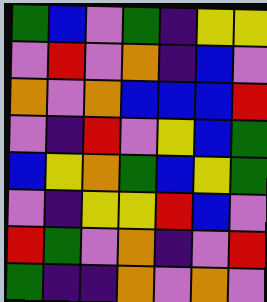[["green", "blue", "violet", "green", "indigo", "yellow", "yellow"], ["violet", "red", "violet", "orange", "indigo", "blue", "violet"], ["orange", "violet", "orange", "blue", "blue", "blue", "red"], ["violet", "indigo", "red", "violet", "yellow", "blue", "green"], ["blue", "yellow", "orange", "green", "blue", "yellow", "green"], ["violet", "indigo", "yellow", "yellow", "red", "blue", "violet"], ["red", "green", "violet", "orange", "indigo", "violet", "red"], ["green", "indigo", "indigo", "orange", "violet", "orange", "violet"]]